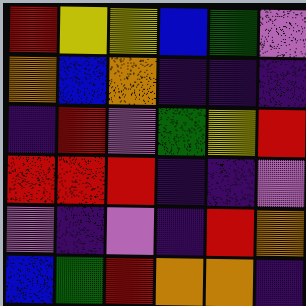[["red", "yellow", "yellow", "blue", "green", "violet"], ["orange", "blue", "orange", "indigo", "indigo", "indigo"], ["indigo", "red", "violet", "green", "yellow", "red"], ["red", "red", "red", "indigo", "indigo", "violet"], ["violet", "indigo", "violet", "indigo", "red", "orange"], ["blue", "green", "red", "orange", "orange", "indigo"]]